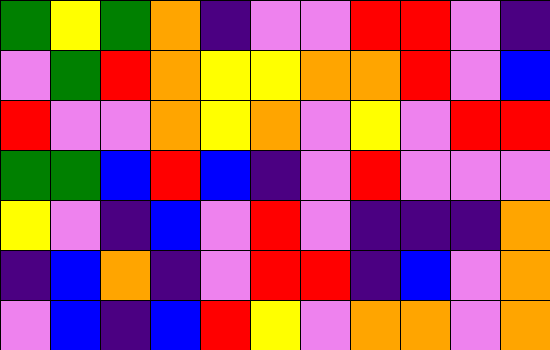[["green", "yellow", "green", "orange", "indigo", "violet", "violet", "red", "red", "violet", "indigo"], ["violet", "green", "red", "orange", "yellow", "yellow", "orange", "orange", "red", "violet", "blue"], ["red", "violet", "violet", "orange", "yellow", "orange", "violet", "yellow", "violet", "red", "red"], ["green", "green", "blue", "red", "blue", "indigo", "violet", "red", "violet", "violet", "violet"], ["yellow", "violet", "indigo", "blue", "violet", "red", "violet", "indigo", "indigo", "indigo", "orange"], ["indigo", "blue", "orange", "indigo", "violet", "red", "red", "indigo", "blue", "violet", "orange"], ["violet", "blue", "indigo", "blue", "red", "yellow", "violet", "orange", "orange", "violet", "orange"]]